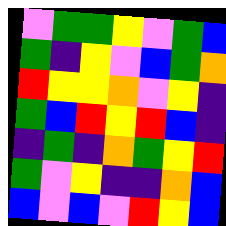[["violet", "green", "green", "yellow", "violet", "green", "blue"], ["green", "indigo", "yellow", "violet", "blue", "green", "orange"], ["red", "yellow", "yellow", "orange", "violet", "yellow", "indigo"], ["green", "blue", "red", "yellow", "red", "blue", "indigo"], ["indigo", "green", "indigo", "orange", "green", "yellow", "red"], ["green", "violet", "yellow", "indigo", "indigo", "orange", "blue"], ["blue", "violet", "blue", "violet", "red", "yellow", "blue"]]